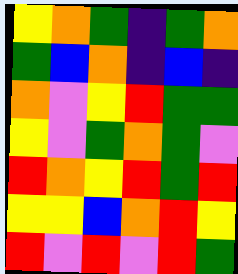[["yellow", "orange", "green", "indigo", "green", "orange"], ["green", "blue", "orange", "indigo", "blue", "indigo"], ["orange", "violet", "yellow", "red", "green", "green"], ["yellow", "violet", "green", "orange", "green", "violet"], ["red", "orange", "yellow", "red", "green", "red"], ["yellow", "yellow", "blue", "orange", "red", "yellow"], ["red", "violet", "red", "violet", "red", "green"]]